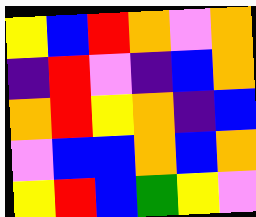[["yellow", "blue", "red", "orange", "violet", "orange"], ["indigo", "red", "violet", "indigo", "blue", "orange"], ["orange", "red", "yellow", "orange", "indigo", "blue"], ["violet", "blue", "blue", "orange", "blue", "orange"], ["yellow", "red", "blue", "green", "yellow", "violet"]]